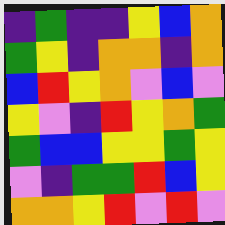[["indigo", "green", "indigo", "indigo", "yellow", "blue", "orange"], ["green", "yellow", "indigo", "orange", "orange", "indigo", "orange"], ["blue", "red", "yellow", "orange", "violet", "blue", "violet"], ["yellow", "violet", "indigo", "red", "yellow", "orange", "green"], ["green", "blue", "blue", "yellow", "yellow", "green", "yellow"], ["violet", "indigo", "green", "green", "red", "blue", "yellow"], ["orange", "orange", "yellow", "red", "violet", "red", "violet"]]